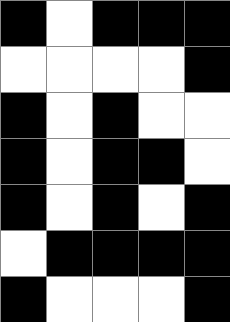[["black", "white", "black", "black", "black"], ["white", "white", "white", "white", "black"], ["black", "white", "black", "white", "white"], ["black", "white", "black", "black", "white"], ["black", "white", "black", "white", "black"], ["white", "black", "black", "black", "black"], ["black", "white", "white", "white", "black"]]